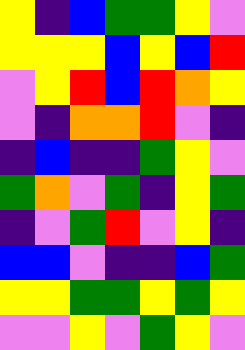[["yellow", "indigo", "blue", "green", "green", "yellow", "violet"], ["yellow", "yellow", "yellow", "blue", "yellow", "blue", "red"], ["violet", "yellow", "red", "blue", "red", "orange", "yellow"], ["violet", "indigo", "orange", "orange", "red", "violet", "indigo"], ["indigo", "blue", "indigo", "indigo", "green", "yellow", "violet"], ["green", "orange", "violet", "green", "indigo", "yellow", "green"], ["indigo", "violet", "green", "red", "violet", "yellow", "indigo"], ["blue", "blue", "violet", "indigo", "indigo", "blue", "green"], ["yellow", "yellow", "green", "green", "yellow", "green", "yellow"], ["violet", "violet", "yellow", "violet", "green", "yellow", "violet"]]